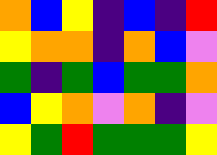[["orange", "blue", "yellow", "indigo", "blue", "indigo", "red"], ["yellow", "orange", "orange", "indigo", "orange", "blue", "violet"], ["green", "indigo", "green", "blue", "green", "green", "orange"], ["blue", "yellow", "orange", "violet", "orange", "indigo", "violet"], ["yellow", "green", "red", "green", "green", "green", "yellow"]]